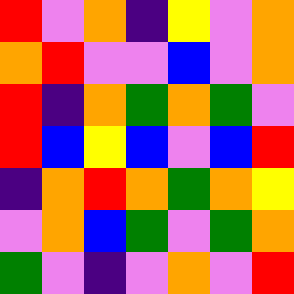[["red", "violet", "orange", "indigo", "yellow", "violet", "orange"], ["orange", "red", "violet", "violet", "blue", "violet", "orange"], ["red", "indigo", "orange", "green", "orange", "green", "violet"], ["red", "blue", "yellow", "blue", "violet", "blue", "red"], ["indigo", "orange", "red", "orange", "green", "orange", "yellow"], ["violet", "orange", "blue", "green", "violet", "green", "orange"], ["green", "violet", "indigo", "violet", "orange", "violet", "red"]]